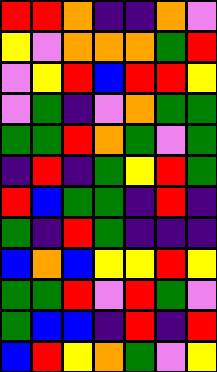[["red", "red", "orange", "indigo", "indigo", "orange", "violet"], ["yellow", "violet", "orange", "orange", "orange", "green", "red"], ["violet", "yellow", "red", "blue", "red", "red", "yellow"], ["violet", "green", "indigo", "violet", "orange", "green", "green"], ["green", "green", "red", "orange", "green", "violet", "green"], ["indigo", "red", "indigo", "green", "yellow", "red", "green"], ["red", "blue", "green", "green", "indigo", "red", "indigo"], ["green", "indigo", "red", "green", "indigo", "indigo", "indigo"], ["blue", "orange", "blue", "yellow", "yellow", "red", "yellow"], ["green", "green", "red", "violet", "red", "green", "violet"], ["green", "blue", "blue", "indigo", "red", "indigo", "red"], ["blue", "red", "yellow", "orange", "green", "violet", "yellow"]]